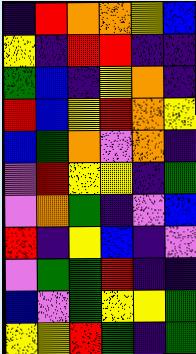[["indigo", "red", "orange", "orange", "yellow", "blue"], ["yellow", "indigo", "red", "red", "indigo", "indigo"], ["green", "blue", "indigo", "yellow", "orange", "indigo"], ["red", "blue", "yellow", "red", "orange", "yellow"], ["blue", "green", "orange", "violet", "orange", "indigo"], ["violet", "red", "yellow", "yellow", "indigo", "green"], ["violet", "orange", "green", "indigo", "violet", "blue"], ["red", "indigo", "yellow", "blue", "indigo", "violet"], ["violet", "green", "green", "red", "indigo", "indigo"], ["blue", "violet", "green", "yellow", "yellow", "green"], ["yellow", "yellow", "red", "green", "indigo", "green"]]